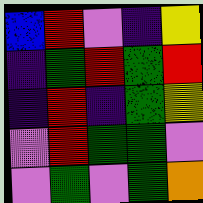[["blue", "red", "violet", "indigo", "yellow"], ["indigo", "green", "red", "green", "red"], ["indigo", "red", "indigo", "green", "yellow"], ["violet", "red", "green", "green", "violet"], ["violet", "green", "violet", "green", "orange"]]